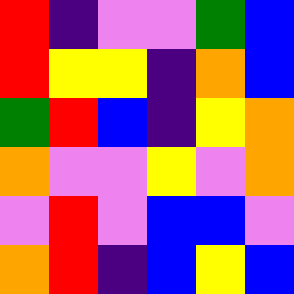[["red", "indigo", "violet", "violet", "green", "blue"], ["red", "yellow", "yellow", "indigo", "orange", "blue"], ["green", "red", "blue", "indigo", "yellow", "orange"], ["orange", "violet", "violet", "yellow", "violet", "orange"], ["violet", "red", "violet", "blue", "blue", "violet"], ["orange", "red", "indigo", "blue", "yellow", "blue"]]